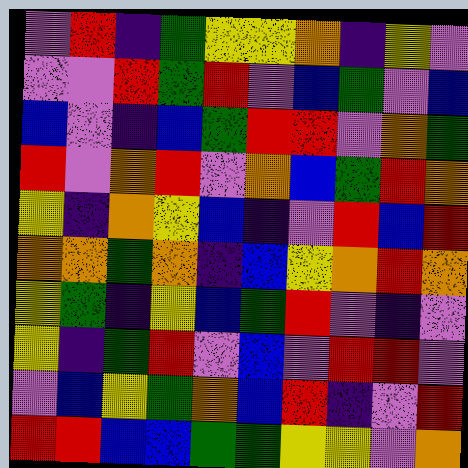[["violet", "red", "indigo", "green", "yellow", "yellow", "orange", "indigo", "yellow", "violet"], ["violet", "violet", "red", "green", "red", "violet", "blue", "green", "violet", "blue"], ["blue", "violet", "indigo", "blue", "green", "red", "red", "violet", "orange", "green"], ["red", "violet", "orange", "red", "violet", "orange", "blue", "green", "red", "orange"], ["yellow", "indigo", "orange", "yellow", "blue", "indigo", "violet", "red", "blue", "red"], ["orange", "orange", "green", "orange", "indigo", "blue", "yellow", "orange", "red", "orange"], ["yellow", "green", "indigo", "yellow", "blue", "green", "red", "violet", "indigo", "violet"], ["yellow", "indigo", "green", "red", "violet", "blue", "violet", "red", "red", "violet"], ["violet", "blue", "yellow", "green", "orange", "blue", "red", "indigo", "violet", "red"], ["red", "red", "blue", "blue", "green", "green", "yellow", "yellow", "violet", "orange"]]